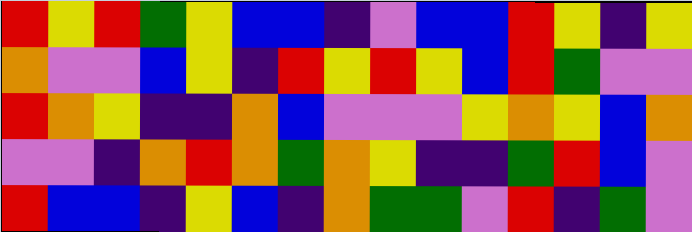[["red", "yellow", "red", "green", "yellow", "blue", "blue", "indigo", "violet", "blue", "blue", "red", "yellow", "indigo", "yellow"], ["orange", "violet", "violet", "blue", "yellow", "indigo", "red", "yellow", "red", "yellow", "blue", "red", "green", "violet", "violet"], ["red", "orange", "yellow", "indigo", "indigo", "orange", "blue", "violet", "violet", "violet", "yellow", "orange", "yellow", "blue", "orange"], ["violet", "violet", "indigo", "orange", "red", "orange", "green", "orange", "yellow", "indigo", "indigo", "green", "red", "blue", "violet"], ["red", "blue", "blue", "indigo", "yellow", "blue", "indigo", "orange", "green", "green", "violet", "red", "indigo", "green", "violet"]]